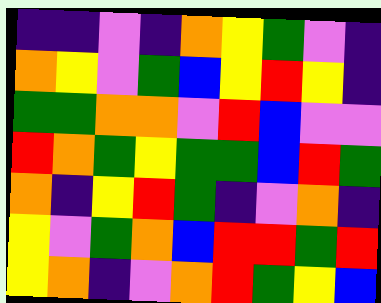[["indigo", "indigo", "violet", "indigo", "orange", "yellow", "green", "violet", "indigo"], ["orange", "yellow", "violet", "green", "blue", "yellow", "red", "yellow", "indigo"], ["green", "green", "orange", "orange", "violet", "red", "blue", "violet", "violet"], ["red", "orange", "green", "yellow", "green", "green", "blue", "red", "green"], ["orange", "indigo", "yellow", "red", "green", "indigo", "violet", "orange", "indigo"], ["yellow", "violet", "green", "orange", "blue", "red", "red", "green", "red"], ["yellow", "orange", "indigo", "violet", "orange", "red", "green", "yellow", "blue"]]